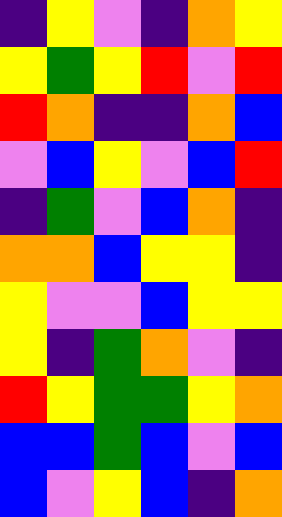[["indigo", "yellow", "violet", "indigo", "orange", "yellow"], ["yellow", "green", "yellow", "red", "violet", "red"], ["red", "orange", "indigo", "indigo", "orange", "blue"], ["violet", "blue", "yellow", "violet", "blue", "red"], ["indigo", "green", "violet", "blue", "orange", "indigo"], ["orange", "orange", "blue", "yellow", "yellow", "indigo"], ["yellow", "violet", "violet", "blue", "yellow", "yellow"], ["yellow", "indigo", "green", "orange", "violet", "indigo"], ["red", "yellow", "green", "green", "yellow", "orange"], ["blue", "blue", "green", "blue", "violet", "blue"], ["blue", "violet", "yellow", "blue", "indigo", "orange"]]